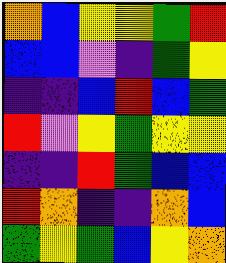[["orange", "blue", "yellow", "yellow", "green", "red"], ["blue", "blue", "violet", "indigo", "green", "yellow"], ["indigo", "indigo", "blue", "red", "blue", "green"], ["red", "violet", "yellow", "green", "yellow", "yellow"], ["indigo", "indigo", "red", "green", "blue", "blue"], ["red", "orange", "indigo", "indigo", "orange", "blue"], ["green", "yellow", "green", "blue", "yellow", "orange"]]